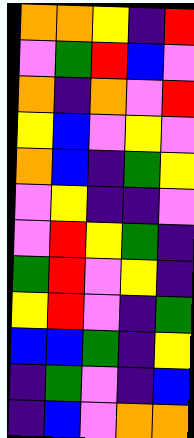[["orange", "orange", "yellow", "indigo", "red"], ["violet", "green", "red", "blue", "violet"], ["orange", "indigo", "orange", "violet", "red"], ["yellow", "blue", "violet", "yellow", "violet"], ["orange", "blue", "indigo", "green", "yellow"], ["violet", "yellow", "indigo", "indigo", "violet"], ["violet", "red", "yellow", "green", "indigo"], ["green", "red", "violet", "yellow", "indigo"], ["yellow", "red", "violet", "indigo", "green"], ["blue", "blue", "green", "indigo", "yellow"], ["indigo", "green", "violet", "indigo", "blue"], ["indigo", "blue", "violet", "orange", "orange"]]